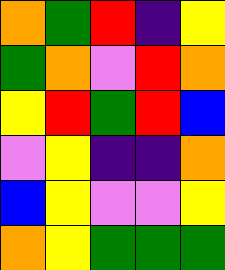[["orange", "green", "red", "indigo", "yellow"], ["green", "orange", "violet", "red", "orange"], ["yellow", "red", "green", "red", "blue"], ["violet", "yellow", "indigo", "indigo", "orange"], ["blue", "yellow", "violet", "violet", "yellow"], ["orange", "yellow", "green", "green", "green"]]